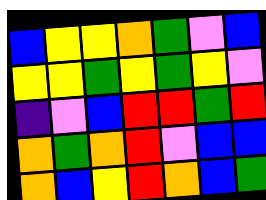[["blue", "yellow", "yellow", "orange", "green", "violet", "blue"], ["yellow", "yellow", "green", "yellow", "green", "yellow", "violet"], ["indigo", "violet", "blue", "red", "red", "green", "red"], ["orange", "green", "orange", "red", "violet", "blue", "blue"], ["orange", "blue", "yellow", "red", "orange", "blue", "green"]]